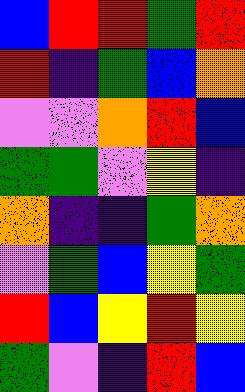[["blue", "red", "red", "green", "red"], ["red", "indigo", "green", "blue", "orange"], ["violet", "violet", "orange", "red", "blue"], ["green", "green", "violet", "yellow", "indigo"], ["orange", "indigo", "indigo", "green", "orange"], ["violet", "green", "blue", "yellow", "green"], ["red", "blue", "yellow", "red", "yellow"], ["green", "violet", "indigo", "red", "blue"]]